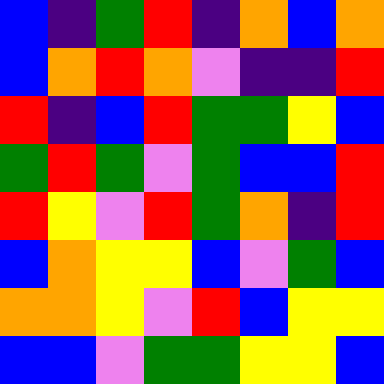[["blue", "indigo", "green", "red", "indigo", "orange", "blue", "orange"], ["blue", "orange", "red", "orange", "violet", "indigo", "indigo", "red"], ["red", "indigo", "blue", "red", "green", "green", "yellow", "blue"], ["green", "red", "green", "violet", "green", "blue", "blue", "red"], ["red", "yellow", "violet", "red", "green", "orange", "indigo", "red"], ["blue", "orange", "yellow", "yellow", "blue", "violet", "green", "blue"], ["orange", "orange", "yellow", "violet", "red", "blue", "yellow", "yellow"], ["blue", "blue", "violet", "green", "green", "yellow", "yellow", "blue"]]